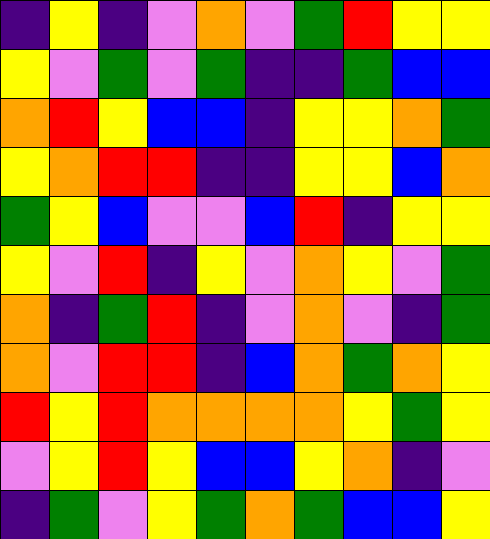[["indigo", "yellow", "indigo", "violet", "orange", "violet", "green", "red", "yellow", "yellow"], ["yellow", "violet", "green", "violet", "green", "indigo", "indigo", "green", "blue", "blue"], ["orange", "red", "yellow", "blue", "blue", "indigo", "yellow", "yellow", "orange", "green"], ["yellow", "orange", "red", "red", "indigo", "indigo", "yellow", "yellow", "blue", "orange"], ["green", "yellow", "blue", "violet", "violet", "blue", "red", "indigo", "yellow", "yellow"], ["yellow", "violet", "red", "indigo", "yellow", "violet", "orange", "yellow", "violet", "green"], ["orange", "indigo", "green", "red", "indigo", "violet", "orange", "violet", "indigo", "green"], ["orange", "violet", "red", "red", "indigo", "blue", "orange", "green", "orange", "yellow"], ["red", "yellow", "red", "orange", "orange", "orange", "orange", "yellow", "green", "yellow"], ["violet", "yellow", "red", "yellow", "blue", "blue", "yellow", "orange", "indigo", "violet"], ["indigo", "green", "violet", "yellow", "green", "orange", "green", "blue", "blue", "yellow"]]